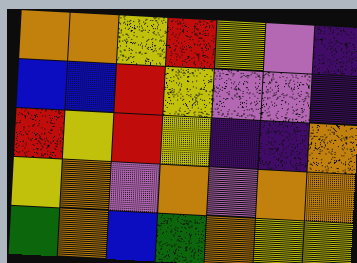[["orange", "orange", "yellow", "red", "yellow", "violet", "indigo"], ["blue", "blue", "red", "yellow", "violet", "violet", "indigo"], ["red", "yellow", "red", "yellow", "indigo", "indigo", "orange"], ["yellow", "orange", "violet", "orange", "violet", "orange", "orange"], ["green", "orange", "blue", "green", "orange", "yellow", "yellow"]]